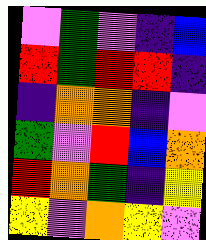[["violet", "green", "violet", "indigo", "blue"], ["red", "green", "red", "red", "indigo"], ["indigo", "orange", "orange", "indigo", "violet"], ["green", "violet", "red", "blue", "orange"], ["red", "orange", "green", "indigo", "yellow"], ["yellow", "violet", "orange", "yellow", "violet"]]